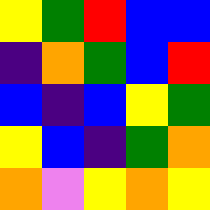[["yellow", "green", "red", "blue", "blue"], ["indigo", "orange", "green", "blue", "red"], ["blue", "indigo", "blue", "yellow", "green"], ["yellow", "blue", "indigo", "green", "orange"], ["orange", "violet", "yellow", "orange", "yellow"]]